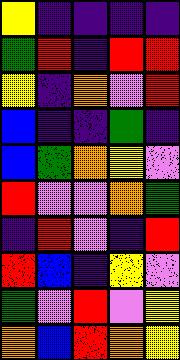[["yellow", "indigo", "indigo", "indigo", "indigo"], ["green", "red", "indigo", "red", "red"], ["yellow", "indigo", "orange", "violet", "red"], ["blue", "indigo", "indigo", "green", "indigo"], ["blue", "green", "orange", "yellow", "violet"], ["red", "violet", "violet", "orange", "green"], ["indigo", "red", "violet", "indigo", "red"], ["red", "blue", "indigo", "yellow", "violet"], ["green", "violet", "red", "violet", "yellow"], ["orange", "blue", "red", "orange", "yellow"]]